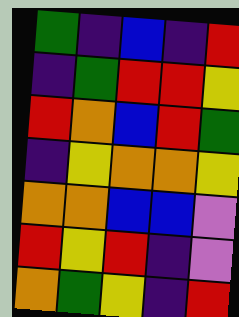[["green", "indigo", "blue", "indigo", "red"], ["indigo", "green", "red", "red", "yellow"], ["red", "orange", "blue", "red", "green"], ["indigo", "yellow", "orange", "orange", "yellow"], ["orange", "orange", "blue", "blue", "violet"], ["red", "yellow", "red", "indigo", "violet"], ["orange", "green", "yellow", "indigo", "red"]]